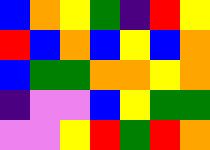[["blue", "orange", "yellow", "green", "indigo", "red", "yellow"], ["red", "blue", "orange", "blue", "yellow", "blue", "orange"], ["blue", "green", "green", "orange", "orange", "yellow", "orange"], ["indigo", "violet", "violet", "blue", "yellow", "green", "green"], ["violet", "violet", "yellow", "red", "green", "red", "orange"]]